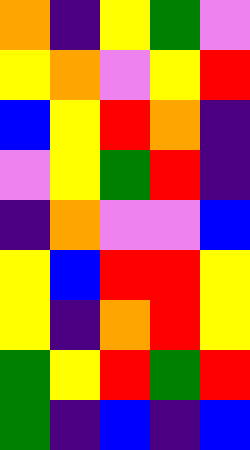[["orange", "indigo", "yellow", "green", "violet"], ["yellow", "orange", "violet", "yellow", "red"], ["blue", "yellow", "red", "orange", "indigo"], ["violet", "yellow", "green", "red", "indigo"], ["indigo", "orange", "violet", "violet", "blue"], ["yellow", "blue", "red", "red", "yellow"], ["yellow", "indigo", "orange", "red", "yellow"], ["green", "yellow", "red", "green", "red"], ["green", "indigo", "blue", "indigo", "blue"]]